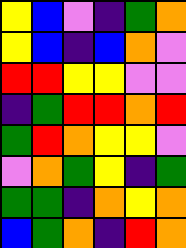[["yellow", "blue", "violet", "indigo", "green", "orange"], ["yellow", "blue", "indigo", "blue", "orange", "violet"], ["red", "red", "yellow", "yellow", "violet", "violet"], ["indigo", "green", "red", "red", "orange", "red"], ["green", "red", "orange", "yellow", "yellow", "violet"], ["violet", "orange", "green", "yellow", "indigo", "green"], ["green", "green", "indigo", "orange", "yellow", "orange"], ["blue", "green", "orange", "indigo", "red", "orange"]]